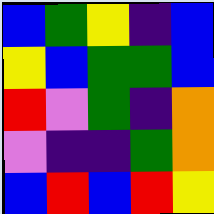[["blue", "green", "yellow", "indigo", "blue"], ["yellow", "blue", "green", "green", "blue"], ["red", "violet", "green", "indigo", "orange"], ["violet", "indigo", "indigo", "green", "orange"], ["blue", "red", "blue", "red", "yellow"]]